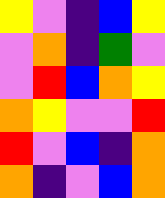[["yellow", "violet", "indigo", "blue", "yellow"], ["violet", "orange", "indigo", "green", "violet"], ["violet", "red", "blue", "orange", "yellow"], ["orange", "yellow", "violet", "violet", "red"], ["red", "violet", "blue", "indigo", "orange"], ["orange", "indigo", "violet", "blue", "orange"]]